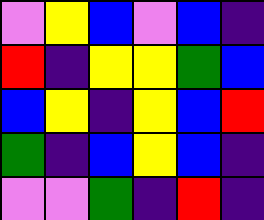[["violet", "yellow", "blue", "violet", "blue", "indigo"], ["red", "indigo", "yellow", "yellow", "green", "blue"], ["blue", "yellow", "indigo", "yellow", "blue", "red"], ["green", "indigo", "blue", "yellow", "blue", "indigo"], ["violet", "violet", "green", "indigo", "red", "indigo"]]